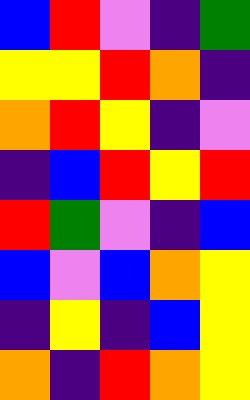[["blue", "red", "violet", "indigo", "green"], ["yellow", "yellow", "red", "orange", "indigo"], ["orange", "red", "yellow", "indigo", "violet"], ["indigo", "blue", "red", "yellow", "red"], ["red", "green", "violet", "indigo", "blue"], ["blue", "violet", "blue", "orange", "yellow"], ["indigo", "yellow", "indigo", "blue", "yellow"], ["orange", "indigo", "red", "orange", "yellow"]]